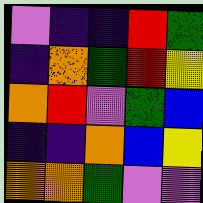[["violet", "indigo", "indigo", "red", "green"], ["indigo", "orange", "green", "red", "yellow"], ["orange", "red", "violet", "green", "blue"], ["indigo", "indigo", "orange", "blue", "yellow"], ["orange", "orange", "green", "violet", "violet"]]